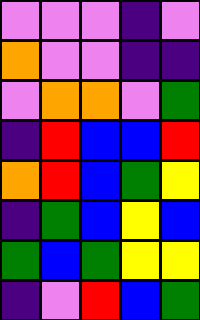[["violet", "violet", "violet", "indigo", "violet"], ["orange", "violet", "violet", "indigo", "indigo"], ["violet", "orange", "orange", "violet", "green"], ["indigo", "red", "blue", "blue", "red"], ["orange", "red", "blue", "green", "yellow"], ["indigo", "green", "blue", "yellow", "blue"], ["green", "blue", "green", "yellow", "yellow"], ["indigo", "violet", "red", "blue", "green"]]